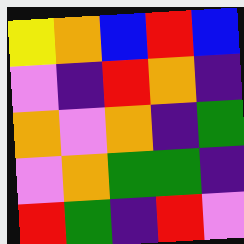[["yellow", "orange", "blue", "red", "blue"], ["violet", "indigo", "red", "orange", "indigo"], ["orange", "violet", "orange", "indigo", "green"], ["violet", "orange", "green", "green", "indigo"], ["red", "green", "indigo", "red", "violet"]]